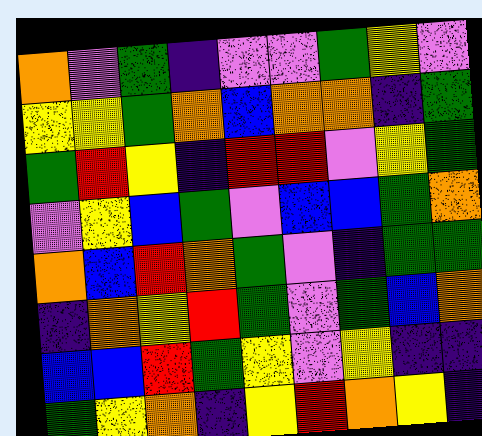[["orange", "violet", "green", "indigo", "violet", "violet", "green", "yellow", "violet"], ["yellow", "yellow", "green", "orange", "blue", "orange", "orange", "indigo", "green"], ["green", "red", "yellow", "indigo", "red", "red", "violet", "yellow", "green"], ["violet", "yellow", "blue", "green", "violet", "blue", "blue", "green", "orange"], ["orange", "blue", "red", "orange", "green", "violet", "indigo", "green", "green"], ["indigo", "orange", "yellow", "red", "green", "violet", "green", "blue", "orange"], ["blue", "blue", "red", "green", "yellow", "violet", "yellow", "indigo", "indigo"], ["green", "yellow", "orange", "indigo", "yellow", "red", "orange", "yellow", "indigo"]]